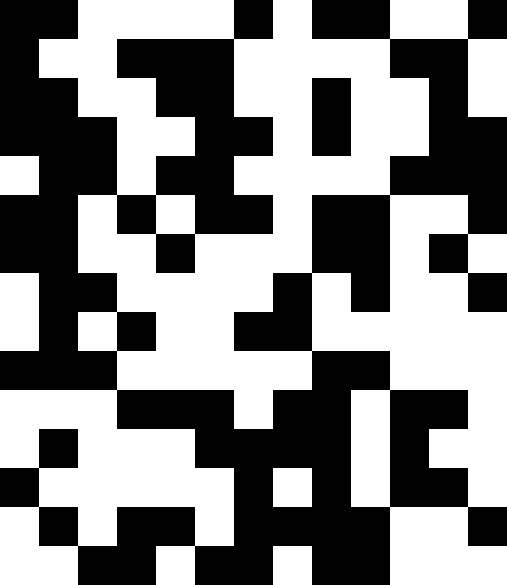[["black", "black", "white", "white", "white", "white", "black", "white", "black", "black", "white", "white", "black"], ["black", "white", "white", "black", "black", "black", "white", "white", "white", "white", "black", "black", "white"], ["black", "black", "white", "white", "black", "black", "white", "white", "black", "white", "white", "black", "white"], ["black", "black", "black", "white", "white", "black", "black", "white", "black", "white", "white", "black", "black"], ["white", "black", "black", "white", "black", "black", "white", "white", "white", "white", "black", "black", "black"], ["black", "black", "white", "black", "white", "black", "black", "white", "black", "black", "white", "white", "black"], ["black", "black", "white", "white", "black", "white", "white", "white", "black", "black", "white", "black", "white"], ["white", "black", "black", "white", "white", "white", "white", "black", "white", "black", "white", "white", "black"], ["white", "black", "white", "black", "white", "white", "black", "black", "white", "white", "white", "white", "white"], ["black", "black", "black", "white", "white", "white", "white", "white", "black", "black", "white", "white", "white"], ["white", "white", "white", "black", "black", "black", "white", "black", "black", "white", "black", "black", "white"], ["white", "black", "white", "white", "white", "black", "black", "black", "black", "white", "black", "white", "white"], ["black", "white", "white", "white", "white", "white", "black", "white", "black", "white", "black", "black", "white"], ["white", "black", "white", "black", "black", "white", "black", "black", "black", "black", "white", "white", "black"], ["white", "white", "black", "black", "white", "black", "black", "white", "black", "black", "white", "white", "white"]]